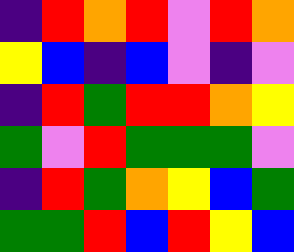[["indigo", "red", "orange", "red", "violet", "red", "orange"], ["yellow", "blue", "indigo", "blue", "violet", "indigo", "violet"], ["indigo", "red", "green", "red", "red", "orange", "yellow"], ["green", "violet", "red", "green", "green", "green", "violet"], ["indigo", "red", "green", "orange", "yellow", "blue", "green"], ["green", "green", "red", "blue", "red", "yellow", "blue"]]